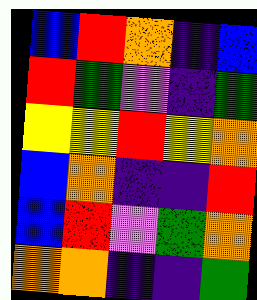[["blue", "red", "orange", "indigo", "blue"], ["red", "green", "violet", "indigo", "green"], ["yellow", "yellow", "red", "yellow", "orange"], ["blue", "orange", "indigo", "indigo", "red"], ["blue", "red", "violet", "green", "orange"], ["orange", "orange", "indigo", "indigo", "green"]]